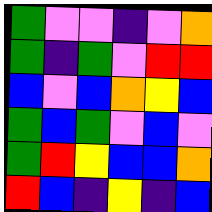[["green", "violet", "violet", "indigo", "violet", "orange"], ["green", "indigo", "green", "violet", "red", "red"], ["blue", "violet", "blue", "orange", "yellow", "blue"], ["green", "blue", "green", "violet", "blue", "violet"], ["green", "red", "yellow", "blue", "blue", "orange"], ["red", "blue", "indigo", "yellow", "indigo", "blue"]]